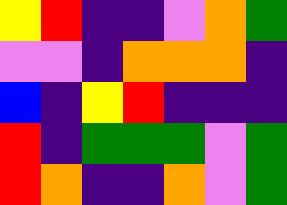[["yellow", "red", "indigo", "indigo", "violet", "orange", "green"], ["violet", "violet", "indigo", "orange", "orange", "orange", "indigo"], ["blue", "indigo", "yellow", "red", "indigo", "indigo", "indigo"], ["red", "indigo", "green", "green", "green", "violet", "green"], ["red", "orange", "indigo", "indigo", "orange", "violet", "green"]]